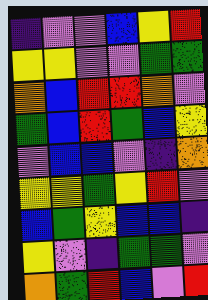[["indigo", "violet", "violet", "blue", "yellow", "red"], ["yellow", "yellow", "violet", "violet", "green", "green"], ["orange", "blue", "red", "red", "orange", "violet"], ["green", "blue", "red", "green", "blue", "yellow"], ["violet", "blue", "blue", "violet", "indigo", "orange"], ["yellow", "yellow", "green", "yellow", "red", "violet"], ["blue", "green", "yellow", "blue", "blue", "indigo"], ["yellow", "violet", "indigo", "green", "green", "violet"], ["orange", "green", "red", "blue", "violet", "red"]]